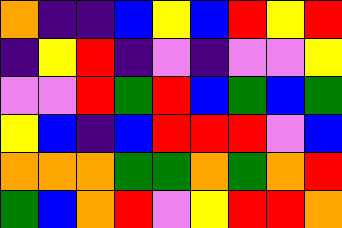[["orange", "indigo", "indigo", "blue", "yellow", "blue", "red", "yellow", "red"], ["indigo", "yellow", "red", "indigo", "violet", "indigo", "violet", "violet", "yellow"], ["violet", "violet", "red", "green", "red", "blue", "green", "blue", "green"], ["yellow", "blue", "indigo", "blue", "red", "red", "red", "violet", "blue"], ["orange", "orange", "orange", "green", "green", "orange", "green", "orange", "red"], ["green", "blue", "orange", "red", "violet", "yellow", "red", "red", "orange"]]